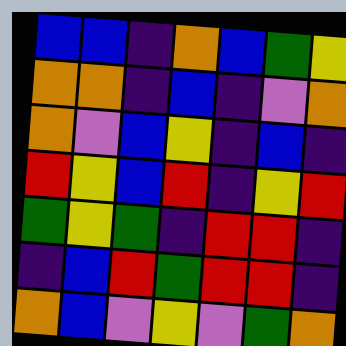[["blue", "blue", "indigo", "orange", "blue", "green", "yellow"], ["orange", "orange", "indigo", "blue", "indigo", "violet", "orange"], ["orange", "violet", "blue", "yellow", "indigo", "blue", "indigo"], ["red", "yellow", "blue", "red", "indigo", "yellow", "red"], ["green", "yellow", "green", "indigo", "red", "red", "indigo"], ["indigo", "blue", "red", "green", "red", "red", "indigo"], ["orange", "blue", "violet", "yellow", "violet", "green", "orange"]]